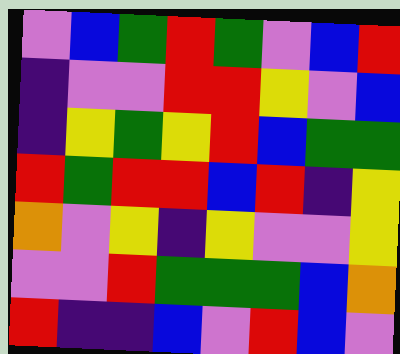[["violet", "blue", "green", "red", "green", "violet", "blue", "red"], ["indigo", "violet", "violet", "red", "red", "yellow", "violet", "blue"], ["indigo", "yellow", "green", "yellow", "red", "blue", "green", "green"], ["red", "green", "red", "red", "blue", "red", "indigo", "yellow"], ["orange", "violet", "yellow", "indigo", "yellow", "violet", "violet", "yellow"], ["violet", "violet", "red", "green", "green", "green", "blue", "orange"], ["red", "indigo", "indigo", "blue", "violet", "red", "blue", "violet"]]